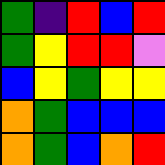[["green", "indigo", "red", "blue", "red"], ["green", "yellow", "red", "red", "violet"], ["blue", "yellow", "green", "yellow", "yellow"], ["orange", "green", "blue", "blue", "blue"], ["orange", "green", "blue", "orange", "red"]]